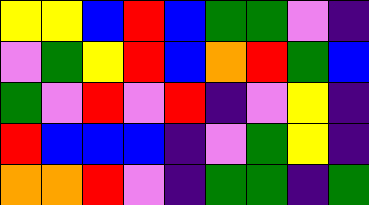[["yellow", "yellow", "blue", "red", "blue", "green", "green", "violet", "indigo"], ["violet", "green", "yellow", "red", "blue", "orange", "red", "green", "blue"], ["green", "violet", "red", "violet", "red", "indigo", "violet", "yellow", "indigo"], ["red", "blue", "blue", "blue", "indigo", "violet", "green", "yellow", "indigo"], ["orange", "orange", "red", "violet", "indigo", "green", "green", "indigo", "green"]]